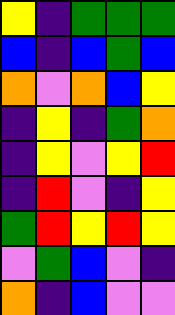[["yellow", "indigo", "green", "green", "green"], ["blue", "indigo", "blue", "green", "blue"], ["orange", "violet", "orange", "blue", "yellow"], ["indigo", "yellow", "indigo", "green", "orange"], ["indigo", "yellow", "violet", "yellow", "red"], ["indigo", "red", "violet", "indigo", "yellow"], ["green", "red", "yellow", "red", "yellow"], ["violet", "green", "blue", "violet", "indigo"], ["orange", "indigo", "blue", "violet", "violet"]]